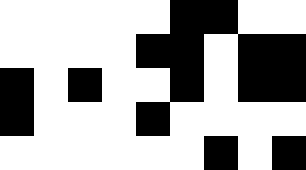[["white", "white", "white", "white", "white", "black", "black", "white", "white"], ["white", "white", "white", "white", "black", "black", "white", "black", "black"], ["black", "white", "black", "white", "white", "black", "white", "black", "black"], ["black", "white", "white", "white", "black", "white", "white", "white", "white"], ["white", "white", "white", "white", "white", "white", "black", "white", "black"]]